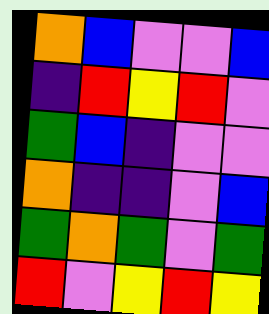[["orange", "blue", "violet", "violet", "blue"], ["indigo", "red", "yellow", "red", "violet"], ["green", "blue", "indigo", "violet", "violet"], ["orange", "indigo", "indigo", "violet", "blue"], ["green", "orange", "green", "violet", "green"], ["red", "violet", "yellow", "red", "yellow"]]